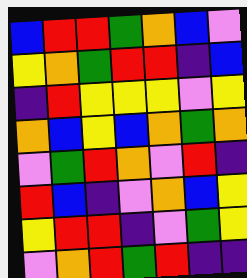[["blue", "red", "red", "green", "orange", "blue", "violet"], ["yellow", "orange", "green", "red", "red", "indigo", "blue"], ["indigo", "red", "yellow", "yellow", "yellow", "violet", "yellow"], ["orange", "blue", "yellow", "blue", "orange", "green", "orange"], ["violet", "green", "red", "orange", "violet", "red", "indigo"], ["red", "blue", "indigo", "violet", "orange", "blue", "yellow"], ["yellow", "red", "red", "indigo", "violet", "green", "yellow"], ["violet", "orange", "red", "green", "red", "indigo", "indigo"]]